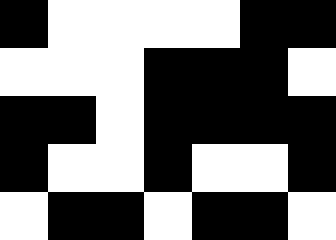[["black", "white", "white", "white", "white", "black", "black"], ["white", "white", "white", "black", "black", "black", "white"], ["black", "black", "white", "black", "black", "black", "black"], ["black", "white", "white", "black", "white", "white", "black"], ["white", "black", "black", "white", "black", "black", "white"]]